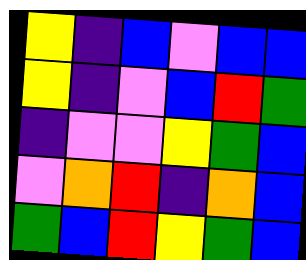[["yellow", "indigo", "blue", "violet", "blue", "blue"], ["yellow", "indigo", "violet", "blue", "red", "green"], ["indigo", "violet", "violet", "yellow", "green", "blue"], ["violet", "orange", "red", "indigo", "orange", "blue"], ["green", "blue", "red", "yellow", "green", "blue"]]